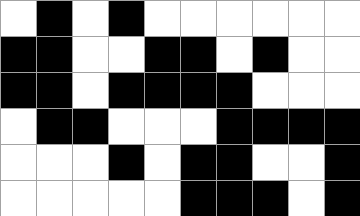[["white", "black", "white", "black", "white", "white", "white", "white", "white", "white"], ["black", "black", "white", "white", "black", "black", "white", "black", "white", "white"], ["black", "black", "white", "black", "black", "black", "black", "white", "white", "white"], ["white", "black", "black", "white", "white", "white", "black", "black", "black", "black"], ["white", "white", "white", "black", "white", "black", "black", "white", "white", "black"], ["white", "white", "white", "white", "white", "black", "black", "black", "white", "black"]]